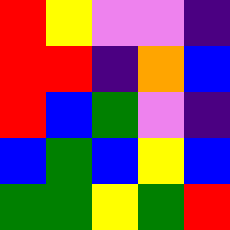[["red", "yellow", "violet", "violet", "indigo"], ["red", "red", "indigo", "orange", "blue"], ["red", "blue", "green", "violet", "indigo"], ["blue", "green", "blue", "yellow", "blue"], ["green", "green", "yellow", "green", "red"]]